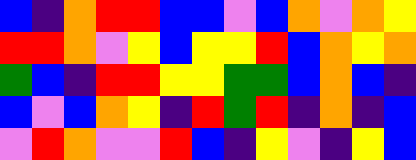[["blue", "indigo", "orange", "red", "red", "blue", "blue", "violet", "blue", "orange", "violet", "orange", "yellow"], ["red", "red", "orange", "violet", "yellow", "blue", "yellow", "yellow", "red", "blue", "orange", "yellow", "orange"], ["green", "blue", "indigo", "red", "red", "yellow", "yellow", "green", "green", "blue", "orange", "blue", "indigo"], ["blue", "violet", "blue", "orange", "yellow", "indigo", "red", "green", "red", "indigo", "orange", "indigo", "blue"], ["violet", "red", "orange", "violet", "violet", "red", "blue", "indigo", "yellow", "violet", "indigo", "yellow", "blue"]]